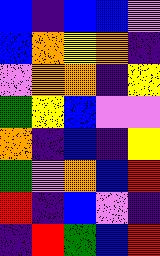[["blue", "indigo", "blue", "blue", "violet"], ["blue", "orange", "yellow", "orange", "indigo"], ["violet", "orange", "orange", "indigo", "yellow"], ["green", "yellow", "blue", "violet", "violet"], ["orange", "indigo", "blue", "indigo", "yellow"], ["green", "violet", "orange", "blue", "red"], ["red", "indigo", "blue", "violet", "indigo"], ["indigo", "red", "green", "blue", "red"]]